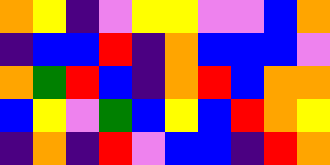[["orange", "yellow", "indigo", "violet", "yellow", "yellow", "violet", "violet", "blue", "orange"], ["indigo", "blue", "blue", "red", "indigo", "orange", "blue", "blue", "blue", "violet"], ["orange", "green", "red", "blue", "indigo", "orange", "red", "blue", "orange", "orange"], ["blue", "yellow", "violet", "green", "blue", "yellow", "blue", "red", "orange", "yellow"], ["indigo", "orange", "indigo", "red", "violet", "blue", "blue", "indigo", "red", "orange"]]